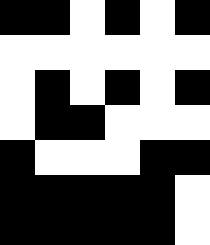[["black", "black", "white", "black", "white", "black"], ["white", "white", "white", "white", "white", "white"], ["white", "black", "white", "black", "white", "black"], ["white", "black", "black", "white", "white", "white"], ["black", "white", "white", "white", "black", "black"], ["black", "black", "black", "black", "black", "white"], ["black", "black", "black", "black", "black", "white"]]